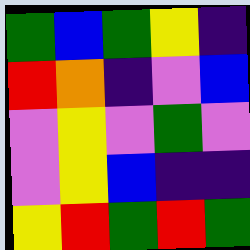[["green", "blue", "green", "yellow", "indigo"], ["red", "orange", "indigo", "violet", "blue"], ["violet", "yellow", "violet", "green", "violet"], ["violet", "yellow", "blue", "indigo", "indigo"], ["yellow", "red", "green", "red", "green"]]